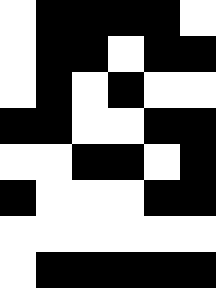[["white", "black", "black", "black", "black", "white"], ["white", "black", "black", "white", "black", "black"], ["white", "black", "white", "black", "white", "white"], ["black", "black", "white", "white", "black", "black"], ["white", "white", "black", "black", "white", "black"], ["black", "white", "white", "white", "black", "black"], ["white", "white", "white", "white", "white", "white"], ["white", "black", "black", "black", "black", "black"]]